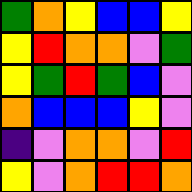[["green", "orange", "yellow", "blue", "blue", "yellow"], ["yellow", "red", "orange", "orange", "violet", "green"], ["yellow", "green", "red", "green", "blue", "violet"], ["orange", "blue", "blue", "blue", "yellow", "violet"], ["indigo", "violet", "orange", "orange", "violet", "red"], ["yellow", "violet", "orange", "red", "red", "orange"]]